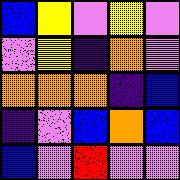[["blue", "yellow", "violet", "yellow", "violet"], ["violet", "yellow", "indigo", "orange", "violet"], ["orange", "orange", "orange", "indigo", "blue"], ["indigo", "violet", "blue", "orange", "blue"], ["blue", "violet", "red", "violet", "violet"]]